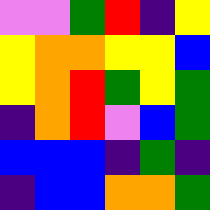[["violet", "violet", "green", "red", "indigo", "yellow"], ["yellow", "orange", "orange", "yellow", "yellow", "blue"], ["yellow", "orange", "red", "green", "yellow", "green"], ["indigo", "orange", "red", "violet", "blue", "green"], ["blue", "blue", "blue", "indigo", "green", "indigo"], ["indigo", "blue", "blue", "orange", "orange", "green"]]